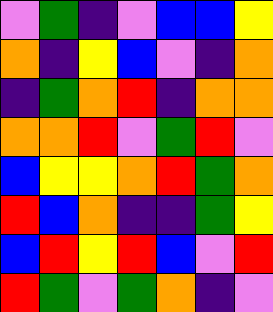[["violet", "green", "indigo", "violet", "blue", "blue", "yellow"], ["orange", "indigo", "yellow", "blue", "violet", "indigo", "orange"], ["indigo", "green", "orange", "red", "indigo", "orange", "orange"], ["orange", "orange", "red", "violet", "green", "red", "violet"], ["blue", "yellow", "yellow", "orange", "red", "green", "orange"], ["red", "blue", "orange", "indigo", "indigo", "green", "yellow"], ["blue", "red", "yellow", "red", "blue", "violet", "red"], ["red", "green", "violet", "green", "orange", "indigo", "violet"]]